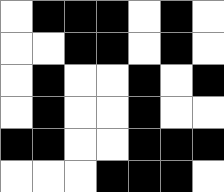[["white", "black", "black", "black", "white", "black", "white"], ["white", "white", "black", "black", "white", "black", "white"], ["white", "black", "white", "white", "black", "white", "black"], ["white", "black", "white", "white", "black", "white", "white"], ["black", "black", "white", "white", "black", "black", "black"], ["white", "white", "white", "black", "black", "black", "white"]]